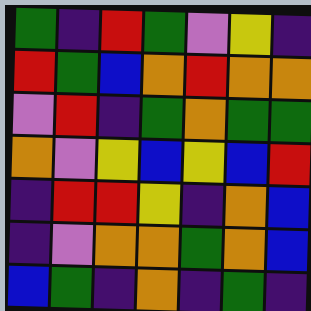[["green", "indigo", "red", "green", "violet", "yellow", "indigo"], ["red", "green", "blue", "orange", "red", "orange", "orange"], ["violet", "red", "indigo", "green", "orange", "green", "green"], ["orange", "violet", "yellow", "blue", "yellow", "blue", "red"], ["indigo", "red", "red", "yellow", "indigo", "orange", "blue"], ["indigo", "violet", "orange", "orange", "green", "orange", "blue"], ["blue", "green", "indigo", "orange", "indigo", "green", "indigo"]]